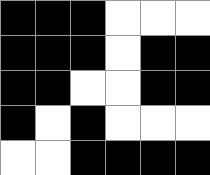[["black", "black", "black", "white", "white", "white"], ["black", "black", "black", "white", "black", "black"], ["black", "black", "white", "white", "black", "black"], ["black", "white", "black", "white", "white", "white"], ["white", "white", "black", "black", "black", "black"]]